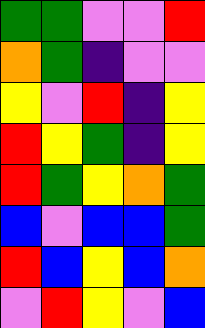[["green", "green", "violet", "violet", "red"], ["orange", "green", "indigo", "violet", "violet"], ["yellow", "violet", "red", "indigo", "yellow"], ["red", "yellow", "green", "indigo", "yellow"], ["red", "green", "yellow", "orange", "green"], ["blue", "violet", "blue", "blue", "green"], ["red", "blue", "yellow", "blue", "orange"], ["violet", "red", "yellow", "violet", "blue"]]